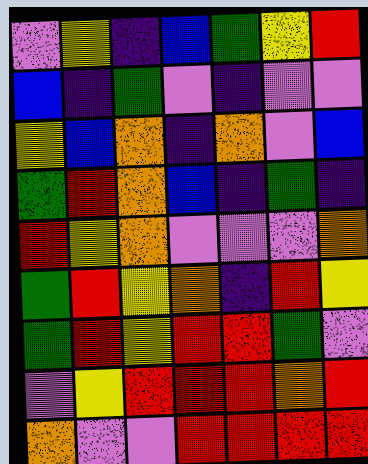[["violet", "yellow", "indigo", "blue", "green", "yellow", "red"], ["blue", "indigo", "green", "violet", "indigo", "violet", "violet"], ["yellow", "blue", "orange", "indigo", "orange", "violet", "blue"], ["green", "red", "orange", "blue", "indigo", "green", "indigo"], ["red", "yellow", "orange", "violet", "violet", "violet", "orange"], ["green", "red", "yellow", "orange", "indigo", "red", "yellow"], ["green", "red", "yellow", "red", "red", "green", "violet"], ["violet", "yellow", "red", "red", "red", "orange", "red"], ["orange", "violet", "violet", "red", "red", "red", "red"]]